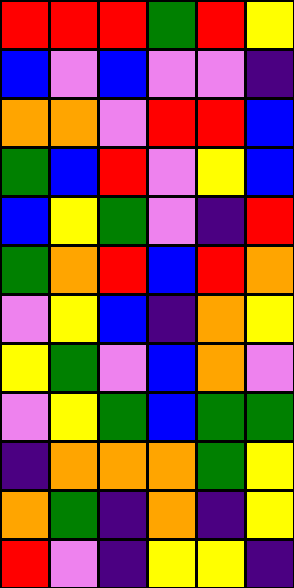[["red", "red", "red", "green", "red", "yellow"], ["blue", "violet", "blue", "violet", "violet", "indigo"], ["orange", "orange", "violet", "red", "red", "blue"], ["green", "blue", "red", "violet", "yellow", "blue"], ["blue", "yellow", "green", "violet", "indigo", "red"], ["green", "orange", "red", "blue", "red", "orange"], ["violet", "yellow", "blue", "indigo", "orange", "yellow"], ["yellow", "green", "violet", "blue", "orange", "violet"], ["violet", "yellow", "green", "blue", "green", "green"], ["indigo", "orange", "orange", "orange", "green", "yellow"], ["orange", "green", "indigo", "orange", "indigo", "yellow"], ["red", "violet", "indigo", "yellow", "yellow", "indigo"]]